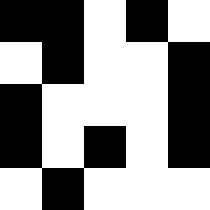[["black", "black", "white", "black", "white"], ["white", "black", "white", "white", "black"], ["black", "white", "white", "white", "black"], ["black", "white", "black", "white", "black"], ["white", "black", "white", "white", "white"]]